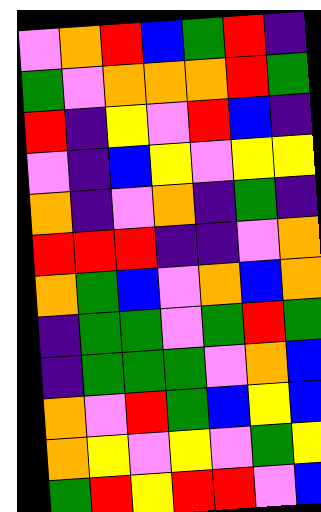[["violet", "orange", "red", "blue", "green", "red", "indigo"], ["green", "violet", "orange", "orange", "orange", "red", "green"], ["red", "indigo", "yellow", "violet", "red", "blue", "indigo"], ["violet", "indigo", "blue", "yellow", "violet", "yellow", "yellow"], ["orange", "indigo", "violet", "orange", "indigo", "green", "indigo"], ["red", "red", "red", "indigo", "indigo", "violet", "orange"], ["orange", "green", "blue", "violet", "orange", "blue", "orange"], ["indigo", "green", "green", "violet", "green", "red", "green"], ["indigo", "green", "green", "green", "violet", "orange", "blue"], ["orange", "violet", "red", "green", "blue", "yellow", "blue"], ["orange", "yellow", "violet", "yellow", "violet", "green", "yellow"], ["green", "red", "yellow", "red", "red", "violet", "blue"]]